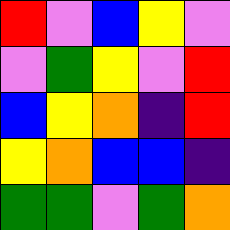[["red", "violet", "blue", "yellow", "violet"], ["violet", "green", "yellow", "violet", "red"], ["blue", "yellow", "orange", "indigo", "red"], ["yellow", "orange", "blue", "blue", "indigo"], ["green", "green", "violet", "green", "orange"]]